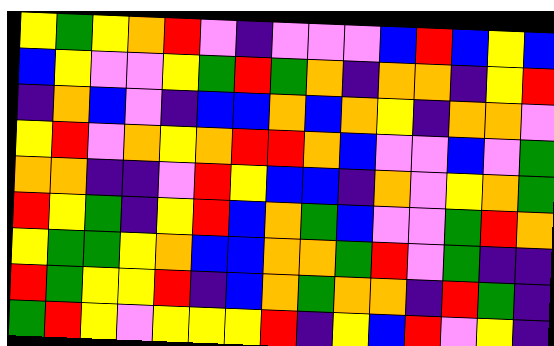[["yellow", "green", "yellow", "orange", "red", "violet", "indigo", "violet", "violet", "violet", "blue", "red", "blue", "yellow", "blue"], ["blue", "yellow", "violet", "violet", "yellow", "green", "red", "green", "orange", "indigo", "orange", "orange", "indigo", "yellow", "red"], ["indigo", "orange", "blue", "violet", "indigo", "blue", "blue", "orange", "blue", "orange", "yellow", "indigo", "orange", "orange", "violet"], ["yellow", "red", "violet", "orange", "yellow", "orange", "red", "red", "orange", "blue", "violet", "violet", "blue", "violet", "green"], ["orange", "orange", "indigo", "indigo", "violet", "red", "yellow", "blue", "blue", "indigo", "orange", "violet", "yellow", "orange", "green"], ["red", "yellow", "green", "indigo", "yellow", "red", "blue", "orange", "green", "blue", "violet", "violet", "green", "red", "orange"], ["yellow", "green", "green", "yellow", "orange", "blue", "blue", "orange", "orange", "green", "red", "violet", "green", "indigo", "indigo"], ["red", "green", "yellow", "yellow", "red", "indigo", "blue", "orange", "green", "orange", "orange", "indigo", "red", "green", "indigo"], ["green", "red", "yellow", "violet", "yellow", "yellow", "yellow", "red", "indigo", "yellow", "blue", "red", "violet", "yellow", "indigo"]]